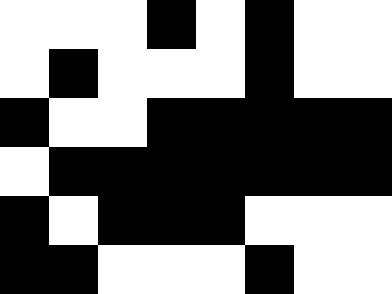[["white", "white", "white", "black", "white", "black", "white", "white"], ["white", "black", "white", "white", "white", "black", "white", "white"], ["black", "white", "white", "black", "black", "black", "black", "black"], ["white", "black", "black", "black", "black", "black", "black", "black"], ["black", "white", "black", "black", "black", "white", "white", "white"], ["black", "black", "white", "white", "white", "black", "white", "white"]]